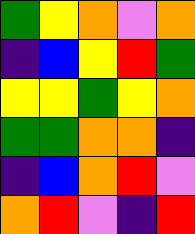[["green", "yellow", "orange", "violet", "orange"], ["indigo", "blue", "yellow", "red", "green"], ["yellow", "yellow", "green", "yellow", "orange"], ["green", "green", "orange", "orange", "indigo"], ["indigo", "blue", "orange", "red", "violet"], ["orange", "red", "violet", "indigo", "red"]]